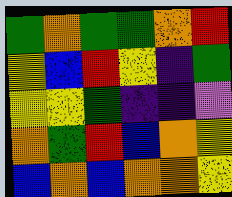[["green", "orange", "green", "green", "orange", "red"], ["yellow", "blue", "red", "yellow", "indigo", "green"], ["yellow", "yellow", "green", "indigo", "indigo", "violet"], ["orange", "green", "red", "blue", "orange", "yellow"], ["blue", "orange", "blue", "orange", "orange", "yellow"]]